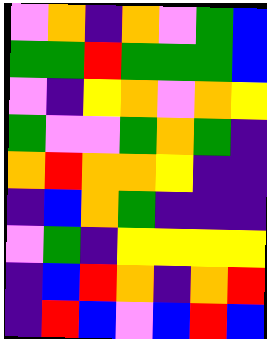[["violet", "orange", "indigo", "orange", "violet", "green", "blue"], ["green", "green", "red", "green", "green", "green", "blue"], ["violet", "indigo", "yellow", "orange", "violet", "orange", "yellow"], ["green", "violet", "violet", "green", "orange", "green", "indigo"], ["orange", "red", "orange", "orange", "yellow", "indigo", "indigo"], ["indigo", "blue", "orange", "green", "indigo", "indigo", "indigo"], ["violet", "green", "indigo", "yellow", "yellow", "yellow", "yellow"], ["indigo", "blue", "red", "orange", "indigo", "orange", "red"], ["indigo", "red", "blue", "violet", "blue", "red", "blue"]]